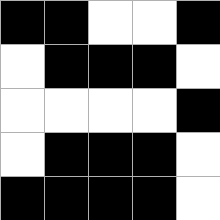[["black", "black", "white", "white", "black"], ["white", "black", "black", "black", "white"], ["white", "white", "white", "white", "black"], ["white", "black", "black", "black", "white"], ["black", "black", "black", "black", "white"]]